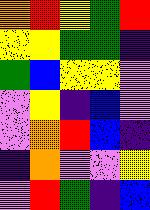[["orange", "red", "yellow", "green", "red"], ["yellow", "yellow", "green", "green", "indigo"], ["green", "blue", "yellow", "yellow", "violet"], ["violet", "yellow", "indigo", "blue", "violet"], ["violet", "orange", "red", "blue", "indigo"], ["indigo", "orange", "violet", "violet", "yellow"], ["violet", "red", "green", "indigo", "blue"]]